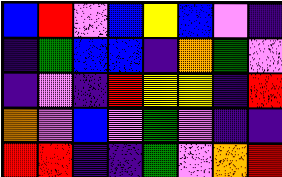[["blue", "red", "violet", "blue", "yellow", "blue", "violet", "indigo"], ["indigo", "green", "blue", "blue", "indigo", "orange", "green", "violet"], ["indigo", "violet", "indigo", "red", "yellow", "yellow", "indigo", "red"], ["orange", "violet", "blue", "violet", "green", "violet", "indigo", "indigo"], ["red", "red", "indigo", "indigo", "green", "violet", "orange", "red"]]